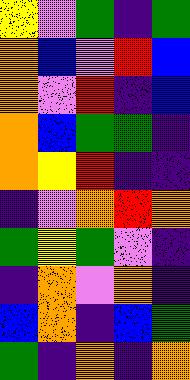[["yellow", "violet", "green", "indigo", "green"], ["orange", "blue", "violet", "red", "blue"], ["orange", "violet", "red", "indigo", "blue"], ["orange", "blue", "green", "green", "indigo"], ["orange", "yellow", "red", "indigo", "indigo"], ["indigo", "violet", "orange", "red", "orange"], ["green", "yellow", "green", "violet", "indigo"], ["indigo", "orange", "violet", "orange", "indigo"], ["blue", "orange", "indigo", "blue", "green"], ["green", "indigo", "orange", "indigo", "orange"]]